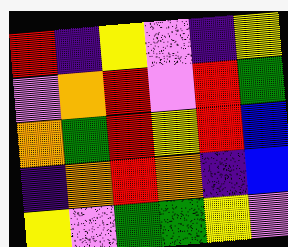[["red", "indigo", "yellow", "violet", "indigo", "yellow"], ["violet", "orange", "red", "violet", "red", "green"], ["orange", "green", "red", "yellow", "red", "blue"], ["indigo", "orange", "red", "orange", "indigo", "blue"], ["yellow", "violet", "green", "green", "yellow", "violet"]]